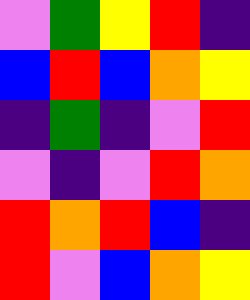[["violet", "green", "yellow", "red", "indigo"], ["blue", "red", "blue", "orange", "yellow"], ["indigo", "green", "indigo", "violet", "red"], ["violet", "indigo", "violet", "red", "orange"], ["red", "orange", "red", "blue", "indigo"], ["red", "violet", "blue", "orange", "yellow"]]